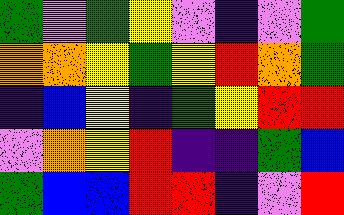[["green", "violet", "green", "yellow", "violet", "indigo", "violet", "green"], ["orange", "orange", "yellow", "green", "yellow", "red", "orange", "green"], ["indigo", "blue", "yellow", "indigo", "green", "yellow", "red", "red"], ["violet", "orange", "yellow", "red", "indigo", "indigo", "green", "blue"], ["green", "blue", "blue", "red", "red", "indigo", "violet", "red"]]